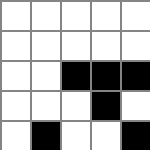[["white", "white", "white", "white", "white"], ["white", "white", "white", "white", "white"], ["white", "white", "black", "black", "black"], ["white", "white", "white", "black", "white"], ["white", "black", "white", "white", "black"]]